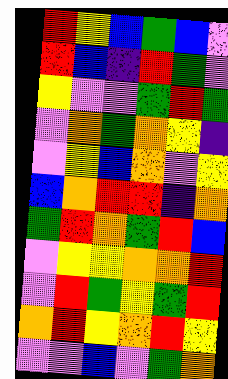[["red", "yellow", "blue", "green", "blue", "violet"], ["red", "blue", "indigo", "red", "green", "violet"], ["yellow", "violet", "violet", "green", "red", "green"], ["violet", "orange", "green", "orange", "yellow", "indigo"], ["violet", "yellow", "blue", "orange", "violet", "yellow"], ["blue", "orange", "red", "red", "indigo", "orange"], ["green", "red", "orange", "green", "red", "blue"], ["violet", "yellow", "yellow", "orange", "orange", "red"], ["violet", "red", "green", "yellow", "green", "red"], ["orange", "red", "yellow", "orange", "red", "yellow"], ["violet", "violet", "blue", "violet", "green", "orange"]]